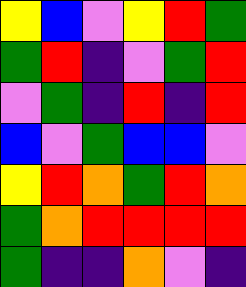[["yellow", "blue", "violet", "yellow", "red", "green"], ["green", "red", "indigo", "violet", "green", "red"], ["violet", "green", "indigo", "red", "indigo", "red"], ["blue", "violet", "green", "blue", "blue", "violet"], ["yellow", "red", "orange", "green", "red", "orange"], ["green", "orange", "red", "red", "red", "red"], ["green", "indigo", "indigo", "orange", "violet", "indigo"]]